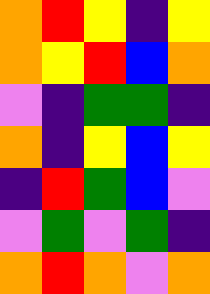[["orange", "red", "yellow", "indigo", "yellow"], ["orange", "yellow", "red", "blue", "orange"], ["violet", "indigo", "green", "green", "indigo"], ["orange", "indigo", "yellow", "blue", "yellow"], ["indigo", "red", "green", "blue", "violet"], ["violet", "green", "violet", "green", "indigo"], ["orange", "red", "orange", "violet", "orange"]]